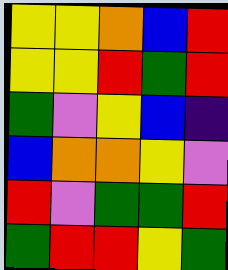[["yellow", "yellow", "orange", "blue", "red"], ["yellow", "yellow", "red", "green", "red"], ["green", "violet", "yellow", "blue", "indigo"], ["blue", "orange", "orange", "yellow", "violet"], ["red", "violet", "green", "green", "red"], ["green", "red", "red", "yellow", "green"]]